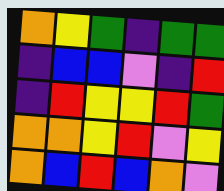[["orange", "yellow", "green", "indigo", "green", "green"], ["indigo", "blue", "blue", "violet", "indigo", "red"], ["indigo", "red", "yellow", "yellow", "red", "green"], ["orange", "orange", "yellow", "red", "violet", "yellow"], ["orange", "blue", "red", "blue", "orange", "violet"]]